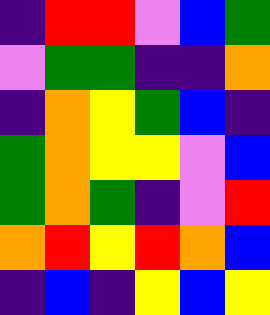[["indigo", "red", "red", "violet", "blue", "green"], ["violet", "green", "green", "indigo", "indigo", "orange"], ["indigo", "orange", "yellow", "green", "blue", "indigo"], ["green", "orange", "yellow", "yellow", "violet", "blue"], ["green", "orange", "green", "indigo", "violet", "red"], ["orange", "red", "yellow", "red", "orange", "blue"], ["indigo", "blue", "indigo", "yellow", "blue", "yellow"]]